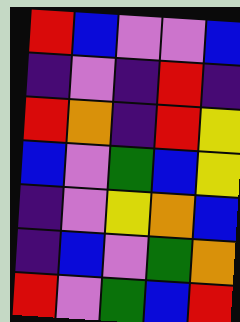[["red", "blue", "violet", "violet", "blue"], ["indigo", "violet", "indigo", "red", "indigo"], ["red", "orange", "indigo", "red", "yellow"], ["blue", "violet", "green", "blue", "yellow"], ["indigo", "violet", "yellow", "orange", "blue"], ["indigo", "blue", "violet", "green", "orange"], ["red", "violet", "green", "blue", "red"]]